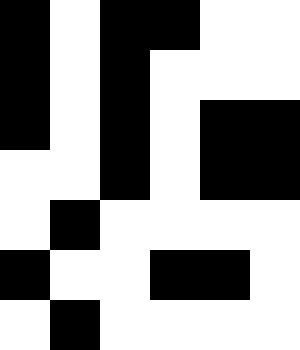[["black", "white", "black", "black", "white", "white"], ["black", "white", "black", "white", "white", "white"], ["black", "white", "black", "white", "black", "black"], ["white", "white", "black", "white", "black", "black"], ["white", "black", "white", "white", "white", "white"], ["black", "white", "white", "black", "black", "white"], ["white", "black", "white", "white", "white", "white"]]